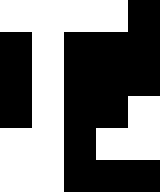[["white", "white", "white", "white", "black"], ["black", "white", "black", "black", "black"], ["black", "white", "black", "black", "black"], ["black", "white", "black", "black", "white"], ["white", "white", "black", "white", "white"], ["white", "white", "black", "black", "black"]]